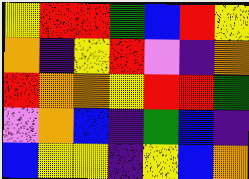[["yellow", "red", "red", "green", "blue", "red", "yellow"], ["orange", "indigo", "yellow", "red", "violet", "indigo", "orange"], ["red", "orange", "orange", "yellow", "red", "red", "green"], ["violet", "orange", "blue", "indigo", "green", "blue", "indigo"], ["blue", "yellow", "yellow", "indigo", "yellow", "blue", "orange"]]